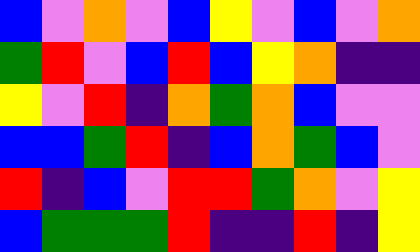[["blue", "violet", "orange", "violet", "blue", "yellow", "violet", "blue", "violet", "orange"], ["green", "red", "violet", "blue", "red", "blue", "yellow", "orange", "indigo", "indigo"], ["yellow", "violet", "red", "indigo", "orange", "green", "orange", "blue", "violet", "violet"], ["blue", "blue", "green", "red", "indigo", "blue", "orange", "green", "blue", "violet"], ["red", "indigo", "blue", "violet", "red", "red", "green", "orange", "violet", "yellow"], ["blue", "green", "green", "green", "red", "indigo", "indigo", "red", "indigo", "yellow"]]